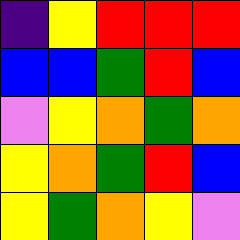[["indigo", "yellow", "red", "red", "red"], ["blue", "blue", "green", "red", "blue"], ["violet", "yellow", "orange", "green", "orange"], ["yellow", "orange", "green", "red", "blue"], ["yellow", "green", "orange", "yellow", "violet"]]